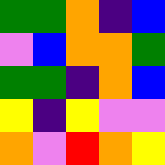[["green", "green", "orange", "indigo", "blue"], ["violet", "blue", "orange", "orange", "green"], ["green", "green", "indigo", "orange", "blue"], ["yellow", "indigo", "yellow", "violet", "violet"], ["orange", "violet", "red", "orange", "yellow"]]